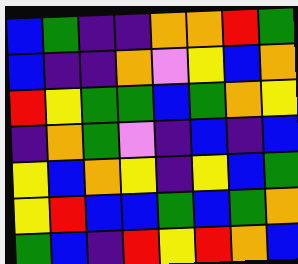[["blue", "green", "indigo", "indigo", "orange", "orange", "red", "green"], ["blue", "indigo", "indigo", "orange", "violet", "yellow", "blue", "orange"], ["red", "yellow", "green", "green", "blue", "green", "orange", "yellow"], ["indigo", "orange", "green", "violet", "indigo", "blue", "indigo", "blue"], ["yellow", "blue", "orange", "yellow", "indigo", "yellow", "blue", "green"], ["yellow", "red", "blue", "blue", "green", "blue", "green", "orange"], ["green", "blue", "indigo", "red", "yellow", "red", "orange", "blue"]]